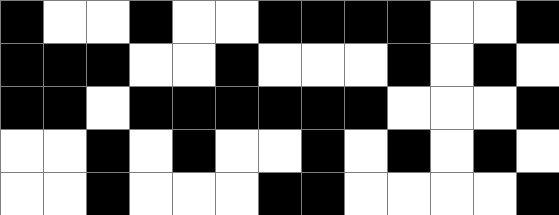[["black", "white", "white", "black", "white", "white", "black", "black", "black", "black", "white", "white", "black"], ["black", "black", "black", "white", "white", "black", "white", "white", "white", "black", "white", "black", "white"], ["black", "black", "white", "black", "black", "black", "black", "black", "black", "white", "white", "white", "black"], ["white", "white", "black", "white", "black", "white", "white", "black", "white", "black", "white", "black", "white"], ["white", "white", "black", "white", "white", "white", "black", "black", "white", "white", "white", "white", "black"]]